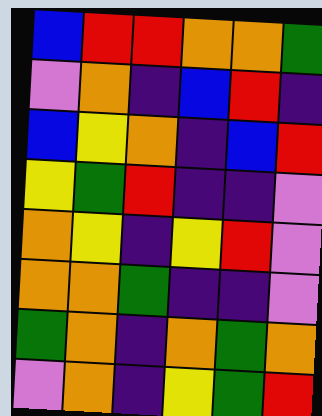[["blue", "red", "red", "orange", "orange", "green"], ["violet", "orange", "indigo", "blue", "red", "indigo"], ["blue", "yellow", "orange", "indigo", "blue", "red"], ["yellow", "green", "red", "indigo", "indigo", "violet"], ["orange", "yellow", "indigo", "yellow", "red", "violet"], ["orange", "orange", "green", "indigo", "indigo", "violet"], ["green", "orange", "indigo", "orange", "green", "orange"], ["violet", "orange", "indigo", "yellow", "green", "red"]]